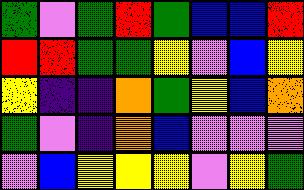[["green", "violet", "green", "red", "green", "blue", "blue", "red"], ["red", "red", "green", "green", "yellow", "violet", "blue", "yellow"], ["yellow", "indigo", "indigo", "orange", "green", "yellow", "blue", "orange"], ["green", "violet", "indigo", "orange", "blue", "violet", "violet", "violet"], ["violet", "blue", "yellow", "yellow", "yellow", "violet", "yellow", "green"]]